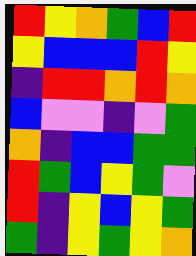[["red", "yellow", "orange", "green", "blue", "red"], ["yellow", "blue", "blue", "blue", "red", "yellow"], ["indigo", "red", "red", "orange", "red", "orange"], ["blue", "violet", "violet", "indigo", "violet", "green"], ["orange", "indigo", "blue", "blue", "green", "green"], ["red", "green", "blue", "yellow", "green", "violet"], ["red", "indigo", "yellow", "blue", "yellow", "green"], ["green", "indigo", "yellow", "green", "yellow", "orange"]]